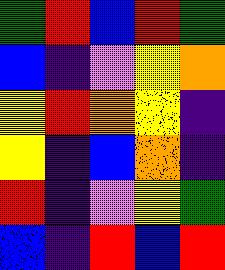[["green", "red", "blue", "red", "green"], ["blue", "indigo", "violet", "yellow", "orange"], ["yellow", "red", "orange", "yellow", "indigo"], ["yellow", "indigo", "blue", "orange", "indigo"], ["red", "indigo", "violet", "yellow", "green"], ["blue", "indigo", "red", "blue", "red"]]